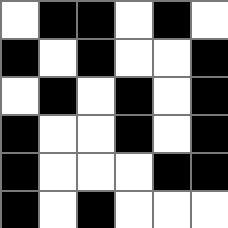[["white", "black", "black", "white", "black", "white"], ["black", "white", "black", "white", "white", "black"], ["white", "black", "white", "black", "white", "black"], ["black", "white", "white", "black", "white", "black"], ["black", "white", "white", "white", "black", "black"], ["black", "white", "black", "white", "white", "white"]]